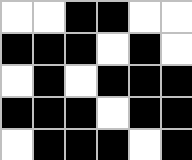[["white", "white", "black", "black", "white", "white"], ["black", "black", "black", "white", "black", "white"], ["white", "black", "white", "black", "black", "black"], ["black", "black", "black", "white", "black", "black"], ["white", "black", "black", "black", "white", "black"]]